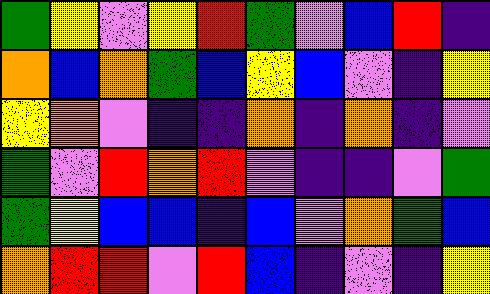[["green", "yellow", "violet", "yellow", "red", "green", "violet", "blue", "red", "indigo"], ["orange", "blue", "orange", "green", "blue", "yellow", "blue", "violet", "indigo", "yellow"], ["yellow", "orange", "violet", "indigo", "indigo", "orange", "indigo", "orange", "indigo", "violet"], ["green", "violet", "red", "orange", "red", "violet", "indigo", "indigo", "violet", "green"], ["green", "yellow", "blue", "blue", "indigo", "blue", "violet", "orange", "green", "blue"], ["orange", "red", "red", "violet", "red", "blue", "indigo", "violet", "indigo", "yellow"]]